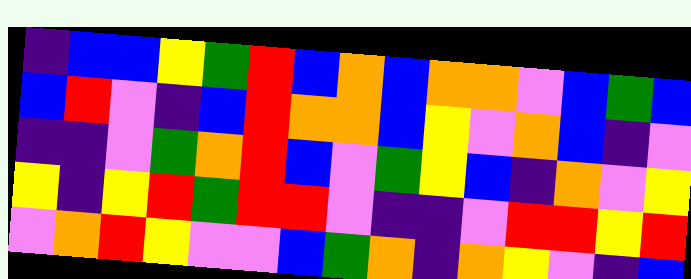[["indigo", "blue", "blue", "yellow", "green", "red", "blue", "orange", "blue", "orange", "orange", "violet", "blue", "green", "blue"], ["blue", "red", "violet", "indigo", "blue", "red", "orange", "orange", "blue", "yellow", "violet", "orange", "blue", "indigo", "violet"], ["indigo", "indigo", "violet", "green", "orange", "red", "blue", "violet", "green", "yellow", "blue", "indigo", "orange", "violet", "yellow"], ["yellow", "indigo", "yellow", "red", "green", "red", "red", "violet", "indigo", "indigo", "violet", "red", "red", "yellow", "red"], ["violet", "orange", "red", "yellow", "violet", "violet", "blue", "green", "orange", "indigo", "orange", "yellow", "violet", "indigo", "blue"]]